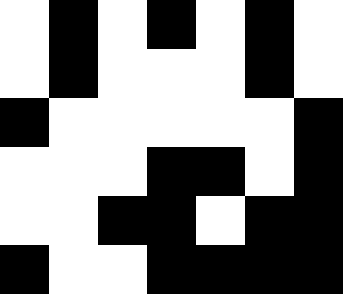[["white", "black", "white", "black", "white", "black", "white"], ["white", "black", "white", "white", "white", "black", "white"], ["black", "white", "white", "white", "white", "white", "black"], ["white", "white", "white", "black", "black", "white", "black"], ["white", "white", "black", "black", "white", "black", "black"], ["black", "white", "white", "black", "black", "black", "black"]]